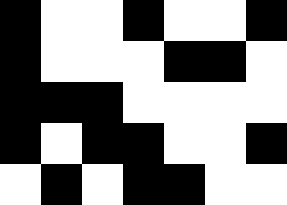[["black", "white", "white", "black", "white", "white", "black"], ["black", "white", "white", "white", "black", "black", "white"], ["black", "black", "black", "white", "white", "white", "white"], ["black", "white", "black", "black", "white", "white", "black"], ["white", "black", "white", "black", "black", "white", "white"]]